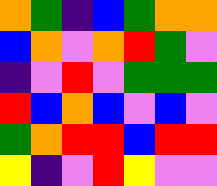[["orange", "green", "indigo", "blue", "green", "orange", "orange"], ["blue", "orange", "violet", "orange", "red", "green", "violet"], ["indigo", "violet", "red", "violet", "green", "green", "green"], ["red", "blue", "orange", "blue", "violet", "blue", "violet"], ["green", "orange", "red", "red", "blue", "red", "red"], ["yellow", "indigo", "violet", "red", "yellow", "violet", "violet"]]